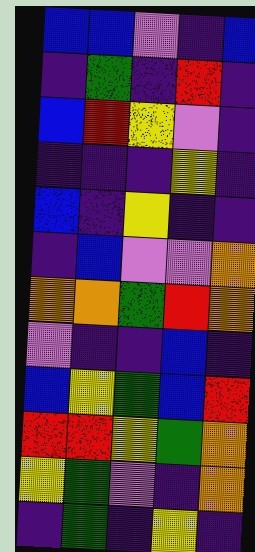[["blue", "blue", "violet", "indigo", "blue"], ["indigo", "green", "indigo", "red", "indigo"], ["blue", "red", "yellow", "violet", "indigo"], ["indigo", "indigo", "indigo", "yellow", "indigo"], ["blue", "indigo", "yellow", "indigo", "indigo"], ["indigo", "blue", "violet", "violet", "orange"], ["orange", "orange", "green", "red", "orange"], ["violet", "indigo", "indigo", "blue", "indigo"], ["blue", "yellow", "green", "blue", "red"], ["red", "red", "yellow", "green", "orange"], ["yellow", "green", "violet", "indigo", "orange"], ["indigo", "green", "indigo", "yellow", "indigo"]]